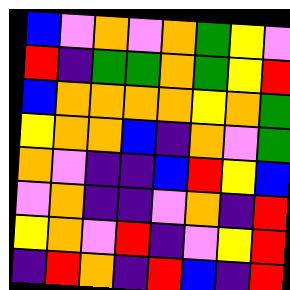[["blue", "violet", "orange", "violet", "orange", "green", "yellow", "violet"], ["red", "indigo", "green", "green", "orange", "green", "yellow", "red"], ["blue", "orange", "orange", "orange", "orange", "yellow", "orange", "green"], ["yellow", "orange", "orange", "blue", "indigo", "orange", "violet", "green"], ["orange", "violet", "indigo", "indigo", "blue", "red", "yellow", "blue"], ["violet", "orange", "indigo", "indigo", "violet", "orange", "indigo", "red"], ["yellow", "orange", "violet", "red", "indigo", "violet", "yellow", "red"], ["indigo", "red", "orange", "indigo", "red", "blue", "indigo", "red"]]